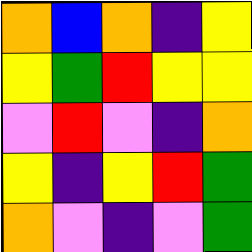[["orange", "blue", "orange", "indigo", "yellow"], ["yellow", "green", "red", "yellow", "yellow"], ["violet", "red", "violet", "indigo", "orange"], ["yellow", "indigo", "yellow", "red", "green"], ["orange", "violet", "indigo", "violet", "green"]]